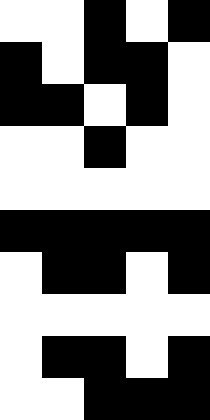[["white", "white", "black", "white", "black"], ["black", "white", "black", "black", "white"], ["black", "black", "white", "black", "white"], ["white", "white", "black", "white", "white"], ["white", "white", "white", "white", "white"], ["black", "black", "black", "black", "black"], ["white", "black", "black", "white", "black"], ["white", "white", "white", "white", "white"], ["white", "black", "black", "white", "black"], ["white", "white", "black", "black", "black"]]